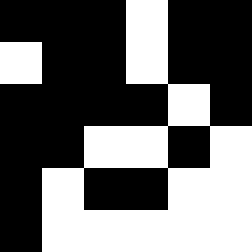[["black", "black", "black", "white", "black", "black"], ["white", "black", "black", "white", "black", "black"], ["black", "black", "black", "black", "white", "black"], ["black", "black", "white", "white", "black", "white"], ["black", "white", "black", "black", "white", "white"], ["black", "white", "white", "white", "white", "white"]]